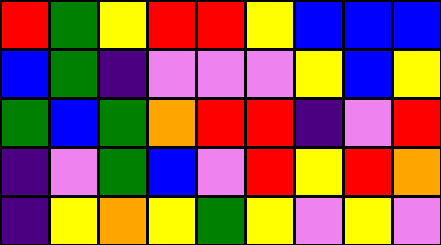[["red", "green", "yellow", "red", "red", "yellow", "blue", "blue", "blue"], ["blue", "green", "indigo", "violet", "violet", "violet", "yellow", "blue", "yellow"], ["green", "blue", "green", "orange", "red", "red", "indigo", "violet", "red"], ["indigo", "violet", "green", "blue", "violet", "red", "yellow", "red", "orange"], ["indigo", "yellow", "orange", "yellow", "green", "yellow", "violet", "yellow", "violet"]]